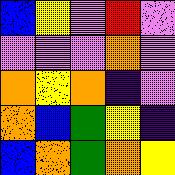[["blue", "yellow", "violet", "red", "violet"], ["violet", "violet", "violet", "orange", "violet"], ["orange", "yellow", "orange", "indigo", "violet"], ["orange", "blue", "green", "yellow", "indigo"], ["blue", "orange", "green", "orange", "yellow"]]